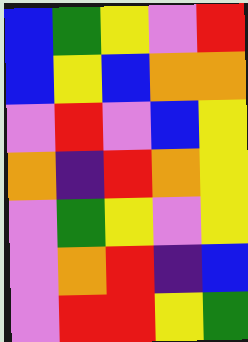[["blue", "green", "yellow", "violet", "red"], ["blue", "yellow", "blue", "orange", "orange"], ["violet", "red", "violet", "blue", "yellow"], ["orange", "indigo", "red", "orange", "yellow"], ["violet", "green", "yellow", "violet", "yellow"], ["violet", "orange", "red", "indigo", "blue"], ["violet", "red", "red", "yellow", "green"]]